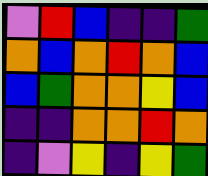[["violet", "red", "blue", "indigo", "indigo", "green"], ["orange", "blue", "orange", "red", "orange", "blue"], ["blue", "green", "orange", "orange", "yellow", "blue"], ["indigo", "indigo", "orange", "orange", "red", "orange"], ["indigo", "violet", "yellow", "indigo", "yellow", "green"]]